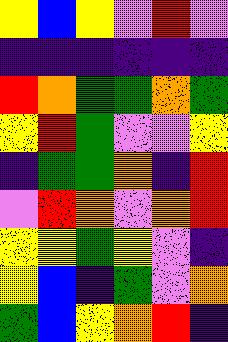[["yellow", "blue", "yellow", "violet", "red", "violet"], ["indigo", "indigo", "indigo", "indigo", "indigo", "indigo"], ["red", "orange", "green", "green", "orange", "green"], ["yellow", "red", "green", "violet", "violet", "yellow"], ["indigo", "green", "green", "orange", "indigo", "red"], ["violet", "red", "orange", "violet", "orange", "red"], ["yellow", "yellow", "green", "yellow", "violet", "indigo"], ["yellow", "blue", "indigo", "green", "violet", "orange"], ["green", "blue", "yellow", "orange", "red", "indigo"]]